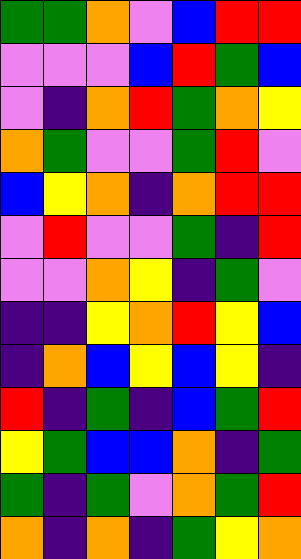[["green", "green", "orange", "violet", "blue", "red", "red"], ["violet", "violet", "violet", "blue", "red", "green", "blue"], ["violet", "indigo", "orange", "red", "green", "orange", "yellow"], ["orange", "green", "violet", "violet", "green", "red", "violet"], ["blue", "yellow", "orange", "indigo", "orange", "red", "red"], ["violet", "red", "violet", "violet", "green", "indigo", "red"], ["violet", "violet", "orange", "yellow", "indigo", "green", "violet"], ["indigo", "indigo", "yellow", "orange", "red", "yellow", "blue"], ["indigo", "orange", "blue", "yellow", "blue", "yellow", "indigo"], ["red", "indigo", "green", "indigo", "blue", "green", "red"], ["yellow", "green", "blue", "blue", "orange", "indigo", "green"], ["green", "indigo", "green", "violet", "orange", "green", "red"], ["orange", "indigo", "orange", "indigo", "green", "yellow", "orange"]]